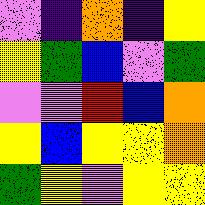[["violet", "indigo", "orange", "indigo", "yellow"], ["yellow", "green", "blue", "violet", "green"], ["violet", "violet", "red", "blue", "orange"], ["yellow", "blue", "yellow", "yellow", "orange"], ["green", "yellow", "violet", "yellow", "yellow"]]